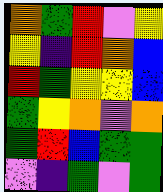[["orange", "green", "red", "violet", "yellow"], ["yellow", "indigo", "red", "orange", "blue"], ["red", "green", "yellow", "yellow", "blue"], ["green", "yellow", "orange", "violet", "orange"], ["green", "red", "blue", "green", "green"], ["violet", "indigo", "green", "violet", "green"]]